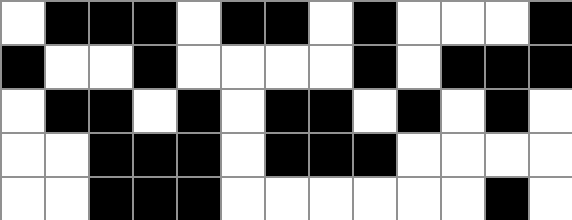[["white", "black", "black", "black", "white", "black", "black", "white", "black", "white", "white", "white", "black"], ["black", "white", "white", "black", "white", "white", "white", "white", "black", "white", "black", "black", "black"], ["white", "black", "black", "white", "black", "white", "black", "black", "white", "black", "white", "black", "white"], ["white", "white", "black", "black", "black", "white", "black", "black", "black", "white", "white", "white", "white"], ["white", "white", "black", "black", "black", "white", "white", "white", "white", "white", "white", "black", "white"]]